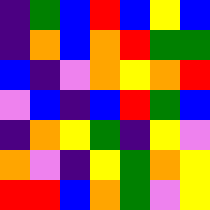[["indigo", "green", "blue", "red", "blue", "yellow", "blue"], ["indigo", "orange", "blue", "orange", "red", "green", "green"], ["blue", "indigo", "violet", "orange", "yellow", "orange", "red"], ["violet", "blue", "indigo", "blue", "red", "green", "blue"], ["indigo", "orange", "yellow", "green", "indigo", "yellow", "violet"], ["orange", "violet", "indigo", "yellow", "green", "orange", "yellow"], ["red", "red", "blue", "orange", "green", "violet", "yellow"]]